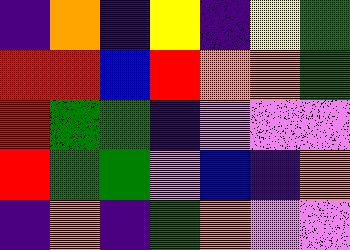[["indigo", "orange", "indigo", "yellow", "indigo", "yellow", "green"], ["red", "red", "blue", "red", "orange", "orange", "green"], ["red", "green", "green", "indigo", "violet", "violet", "violet"], ["red", "green", "green", "violet", "blue", "indigo", "orange"], ["indigo", "orange", "indigo", "green", "orange", "violet", "violet"]]